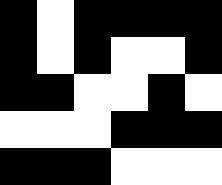[["black", "white", "black", "black", "black", "black"], ["black", "white", "black", "white", "white", "black"], ["black", "black", "white", "white", "black", "white"], ["white", "white", "white", "black", "black", "black"], ["black", "black", "black", "white", "white", "white"]]